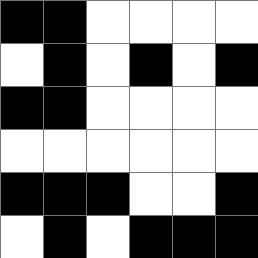[["black", "black", "white", "white", "white", "white"], ["white", "black", "white", "black", "white", "black"], ["black", "black", "white", "white", "white", "white"], ["white", "white", "white", "white", "white", "white"], ["black", "black", "black", "white", "white", "black"], ["white", "black", "white", "black", "black", "black"]]